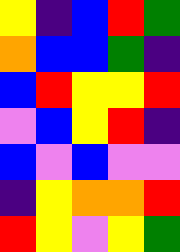[["yellow", "indigo", "blue", "red", "green"], ["orange", "blue", "blue", "green", "indigo"], ["blue", "red", "yellow", "yellow", "red"], ["violet", "blue", "yellow", "red", "indigo"], ["blue", "violet", "blue", "violet", "violet"], ["indigo", "yellow", "orange", "orange", "red"], ["red", "yellow", "violet", "yellow", "green"]]